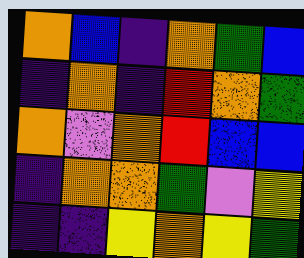[["orange", "blue", "indigo", "orange", "green", "blue"], ["indigo", "orange", "indigo", "red", "orange", "green"], ["orange", "violet", "orange", "red", "blue", "blue"], ["indigo", "orange", "orange", "green", "violet", "yellow"], ["indigo", "indigo", "yellow", "orange", "yellow", "green"]]